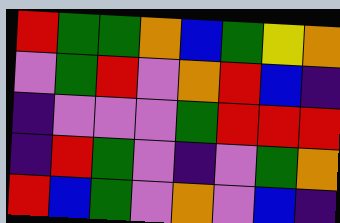[["red", "green", "green", "orange", "blue", "green", "yellow", "orange"], ["violet", "green", "red", "violet", "orange", "red", "blue", "indigo"], ["indigo", "violet", "violet", "violet", "green", "red", "red", "red"], ["indigo", "red", "green", "violet", "indigo", "violet", "green", "orange"], ["red", "blue", "green", "violet", "orange", "violet", "blue", "indigo"]]